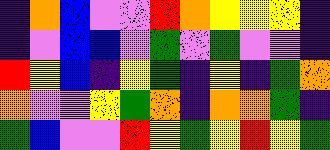[["indigo", "orange", "blue", "violet", "violet", "red", "orange", "yellow", "yellow", "yellow", "indigo"], ["indigo", "violet", "blue", "blue", "violet", "green", "violet", "green", "violet", "violet", "indigo"], ["red", "yellow", "blue", "indigo", "yellow", "green", "indigo", "yellow", "indigo", "green", "orange"], ["orange", "violet", "violet", "yellow", "green", "orange", "indigo", "orange", "orange", "green", "indigo"], ["green", "blue", "violet", "violet", "red", "yellow", "green", "yellow", "red", "yellow", "green"]]